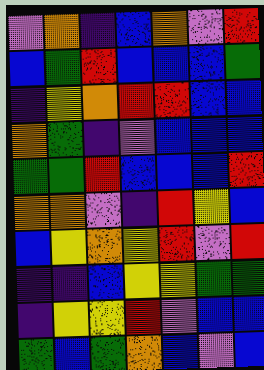[["violet", "orange", "indigo", "blue", "orange", "violet", "red"], ["blue", "green", "red", "blue", "blue", "blue", "green"], ["indigo", "yellow", "orange", "red", "red", "blue", "blue"], ["orange", "green", "indigo", "violet", "blue", "blue", "blue"], ["green", "green", "red", "blue", "blue", "blue", "red"], ["orange", "orange", "violet", "indigo", "red", "yellow", "blue"], ["blue", "yellow", "orange", "yellow", "red", "violet", "red"], ["indigo", "indigo", "blue", "yellow", "yellow", "green", "green"], ["indigo", "yellow", "yellow", "red", "violet", "blue", "blue"], ["green", "blue", "green", "orange", "blue", "violet", "blue"]]